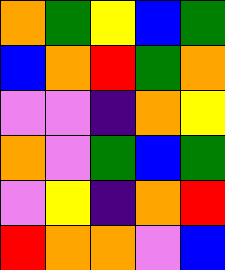[["orange", "green", "yellow", "blue", "green"], ["blue", "orange", "red", "green", "orange"], ["violet", "violet", "indigo", "orange", "yellow"], ["orange", "violet", "green", "blue", "green"], ["violet", "yellow", "indigo", "orange", "red"], ["red", "orange", "orange", "violet", "blue"]]